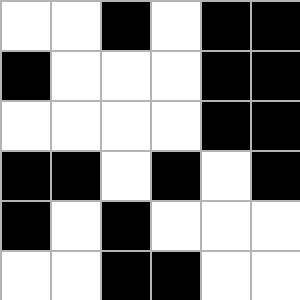[["white", "white", "black", "white", "black", "black"], ["black", "white", "white", "white", "black", "black"], ["white", "white", "white", "white", "black", "black"], ["black", "black", "white", "black", "white", "black"], ["black", "white", "black", "white", "white", "white"], ["white", "white", "black", "black", "white", "white"]]